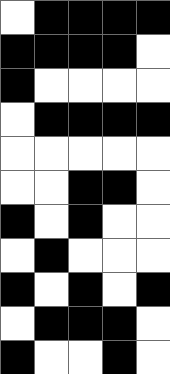[["white", "black", "black", "black", "black"], ["black", "black", "black", "black", "white"], ["black", "white", "white", "white", "white"], ["white", "black", "black", "black", "black"], ["white", "white", "white", "white", "white"], ["white", "white", "black", "black", "white"], ["black", "white", "black", "white", "white"], ["white", "black", "white", "white", "white"], ["black", "white", "black", "white", "black"], ["white", "black", "black", "black", "white"], ["black", "white", "white", "black", "white"]]